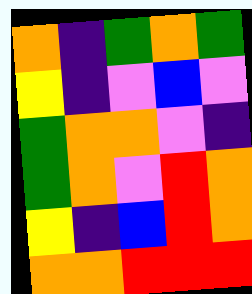[["orange", "indigo", "green", "orange", "green"], ["yellow", "indigo", "violet", "blue", "violet"], ["green", "orange", "orange", "violet", "indigo"], ["green", "orange", "violet", "red", "orange"], ["yellow", "indigo", "blue", "red", "orange"], ["orange", "orange", "red", "red", "red"]]